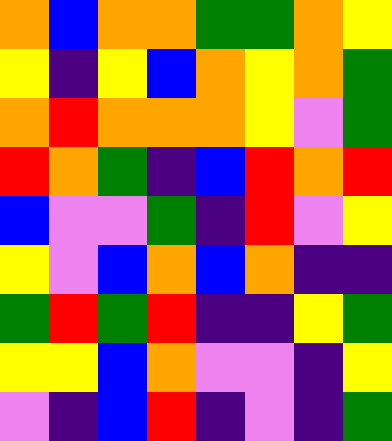[["orange", "blue", "orange", "orange", "green", "green", "orange", "yellow"], ["yellow", "indigo", "yellow", "blue", "orange", "yellow", "orange", "green"], ["orange", "red", "orange", "orange", "orange", "yellow", "violet", "green"], ["red", "orange", "green", "indigo", "blue", "red", "orange", "red"], ["blue", "violet", "violet", "green", "indigo", "red", "violet", "yellow"], ["yellow", "violet", "blue", "orange", "blue", "orange", "indigo", "indigo"], ["green", "red", "green", "red", "indigo", "indigo", "yellow", "green"], ["yellow", "yellow", "blue", "orange", "violet", "violet", "indigo", "yellow"], ["violet", "indigo", "blue", "red", "indigo", "violet", "indigo", "green"]]